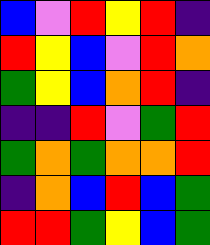[["blue", "violet", "red", "yellow", "red", "indigo"], ["red", "yellow", "blue", "violet", "red", "orange"], ["green", "yellow", "blue", "orange", "red", "indigo"], ["indigo", "indigo", "red", "violet", "green", "red"], ["green", "orange", "green", "orange", "orange", "red"], ["indigo", "orange", "blue", "red", "blue", "green"], ["red", "red", "green", "yellow", "blue", "green"]]